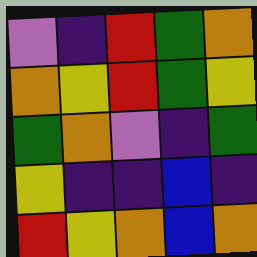[["violet", "indigo", "red", "green", "orange"], ["orange", "yellow", "red", "green", "yellow"], ["green", "orange", "violet", "indigo", "green"], ["yellow", "indigo", "indigo", "blue", "indigo"], ["red", "yellow", "orange", "blue", "orange"]]